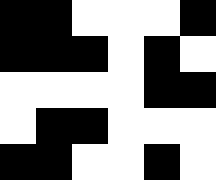[["black", "black", "white", "white", "white", "black"], ["black", "black", "black", "white", "black", "white"], ["white", "white", "white", "white", "black", "black"], ["white", "black", "black", "white", "white", "white"], ["black", "black", "white", "white", "black", "white"]]